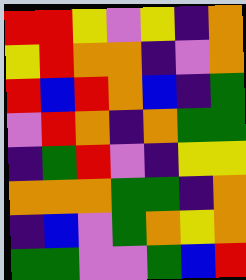[["red", "red", "yellow", "violet", "yellow", "indigo", "orange"], ["yellow", "red", "orange", "orange", "indigo", "violet", "orange"], ["red", "blue", "red", "orange", "blue", "indigo", "green"], ["violet", "red", "orange", "indigo", "orange", "green", "green"], ["indigo", "green", "red", "violet", "indigo", "yellow", "yellow"], ["orange", "orange", "orange", "green", "green", "indigo", "orange"], ["indigo", "blue", "violet", "green", "orange", "yellow", "orange"], ["green", "green", "violet", "violet", "green", "blue", "red"]]